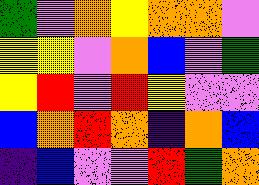[["green", "violet", "orange", "yellow", "orange", "orange", "violet"], ["yellow", "yellow", "violet", "orange", "blue", "violet", "green"], ["yellow", "red", "violet", "red", "yellow", "violet", "violet"], ["blue", "orange", "red", "orange", "indigo", "orange", "blue"], ["indigo", "blue", "violet", "violet", "red", "green", "orange"]]